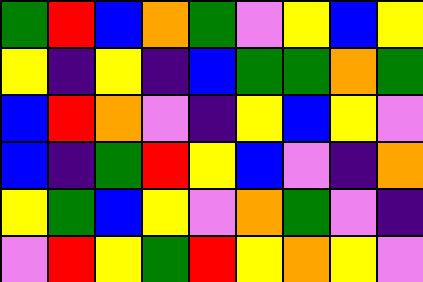[["green", "red", "blue", "orange", "green", "violet", "yellow", "blue", "yellow"], ["yellow", "indigo", "yellow", "indigo", "blue", "green", "green", "orange", "green"], ["blue", "red", "orange", "violet", "indigo", "yellow", "blue", "yellow", "violet"], ["blue", "indigo", "green", "red", "yellow", "blue", "violet", "indigo", "orange"], ["yellow", "green", "blue", "yellow", "violet", "orange", "green", "violet", "indigo"], ["violet", "red", "yellow", "green", "red", "yellow", "orange", "yellow", "violet"]]